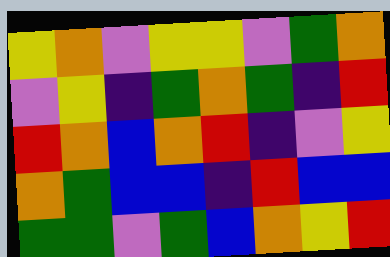[["yellow", "orange", "violet", "yellow", "yellow", "violet", "green", "orange"], ["violet", "yellow", "indigo", "green", "orange", "green", "indigo", "red"], ["red", "orange", "blue", "orange", "red", "indigo", "violet", "yellow"], ["orange", "green", "blue", "blue", "indigo", "red", "blue", "blue"], ["green", "green", "violet", "green", "blue", "orange", "yellow", "red"]]